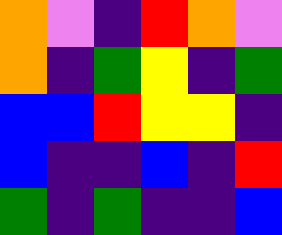[["orange", "violet", "indigo", "red", "orange", "violet"], ["orange", "indigo", "green", "yellow", "indigo", "green"], ["blue", "blue", "red", "yellow", "yellow", "indigo"], ["blue", "indigo", "indigo", "blue", "indigo", "red"], ["green", "indigo", "green", "indigo", "indigo", "blue"]]